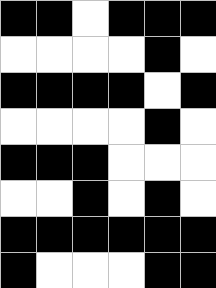[["black", "black", "white", "black", "black", "black"], ["white", "white", "white", "white", "black", "white"], ["black", "black", "black", "black", "white", "black"], ["white", "white", "white", "white", "black", "white"], ["black", "black", "black", "white", "white", "white"], ["white", "white", "black", "white", "black", "white"], ["black", "black", "black", "black", "black", "black"], ["black", "white", "white", "white", "black", "black"]]